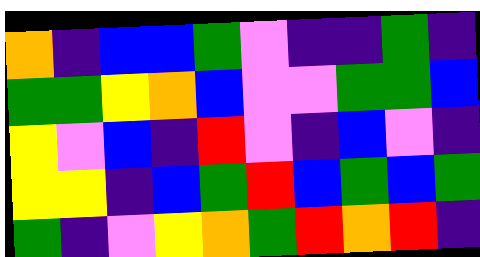[["orange", "indigo", "blue", "blue", "green", "violet", "indigo", "indigo", "green", "indigo"], ["green", "green", "yellow", "orange", "blue", "violet", "violet", "green", "green", "blue"], ["yellow", "violet", "blue", "indigo", "red", "violet", "indigo", "blue", "violet", "indigo"], ["yellow", "yellow", "indigo", "blue", "green", "red", "blue", "green", "blue", "green"], ["green", "indigo", "violet", "yellow", "orange", "green", "red", "orange", "red", "indigo"]]